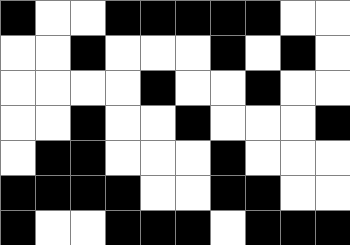[["black", "white", "white", "black", "black", "black", "black", "black", "white", "white"], ["white", "white", "black", "white", "white", "white", "black", "white", "black", "white"], ["white", "white", "white", "white", "black", "white", "white", "black", "white", "white"], ["white", "white", "black", "white", "white", "black", "white", "white", "white", "black"], ["white", "black", "black", "white", "white", "white", "black", "white", "white", "white"], ["black", "black", "black", "black", "white", "white", "black", "black", "white", "white"], ["black", "white", "white", "black", "black", "black", "white", "black", "black", "black"]]